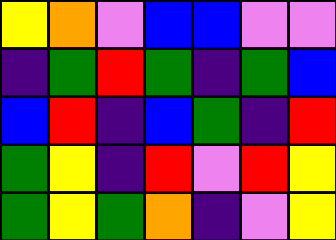[["yellow", "orange", "violet", "blue", "blue", "violet", "violet"], ["indigo", "green", "red", "green", "indigo", "green", "blue"], ["blue", "red", "indigo", "blue", "green", "indigo", "red"], ["green", "yellow", "indigo", "red", "violet", "red", "yellow"], ["green", "yellow", "green", "orange", "indigo", "violet", "yellow"]]